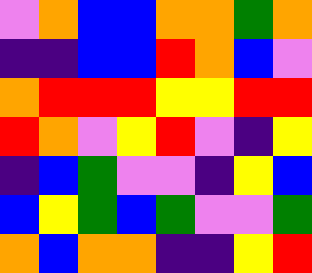[["violet", "orange", "blue", "blue", "orange", "orange", "green", "orange"], ["indigo", "indigo", "blue", "blue", "red", "orange", "blue", "violet"], ["orange", "red", "red", "red", "yellow", "yellow", "red", "red"], ["red", "orange", "violet", "yellow", "red", "violet", "indigo", "yellow"], ["indigo", "blue", "green", "violet", "violet", "indigo", "yellow", "blue"], ["blue", "yellow", "green", "blue", "green", "violet", "violet", "green"], ["orange", "blue", "orange", "orange", "indigo", "indigo", "yellow", "red"]]